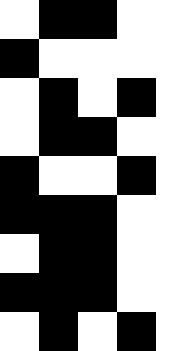[["white", "black", "black", "white", "white"], ["black", "white", "white", "white", "white"], ["white", "black", "white", "black", "white"], ["white", "black", "black", "white", "white"], ["black", "white", "white", "black", "white"], ["black", "black", "black", "white", "white"], ["white", "black", "black", "white", "white"], ["black", "black", "black", "white", "white"], ["white", "black", "white", "black", "white"]]